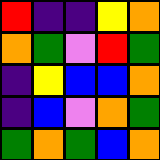[["red", "indigo", "indigo", "yellow", "orange"], ["orange", "green", "violet", "red", "green"], ["indigo", "yellow", "blue", "blue", "orange"], ["indigo", "blue", "violet", "orange", "green"], ["green", "orange", "green", "blue", "orange"]]